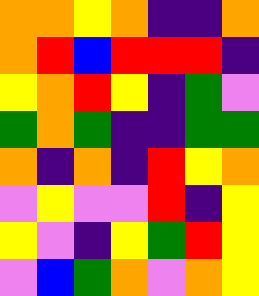[["orange", "orange", "yellow", "orange", "indigo", "indigo", "orange"], ["orange", "red", "blue", "red", "red", "red", "indigo"], ["yellow", "orange", "red", "yellow", "indigo", "green", "violet"], ["green", "orange", "green", "indigo", "indigo", "green", "green"], ["orange", "indigo", "orange", "indigo", "red", "yellow", "orange"], ["violet", "yellow", "violet", "violet", "red", "indigo", "yellow"], ["yellow", "violet", "indigo", "yellow", "green", "red", "yellow"], ["violet", "blue", "green", "orange", "violet", "orange", "yellow"]]